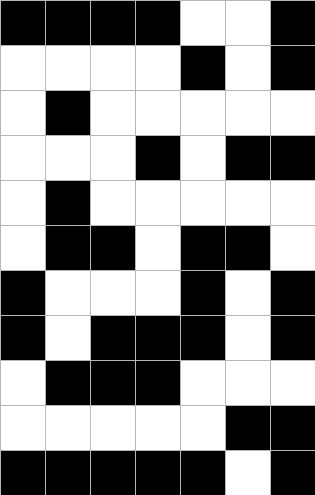[["black", "black", "black", "black", "white", "white", "black"], ["white", "white", "white", "white", "black", "white", "black"], ["white", "black", "white", "white", "white", "white", "white"], ["white", "white", "white", "black", "white", "black", "black"], ["white", "black", "white", "white", "white", "white", "white"], ["white", "black", "black", "white", "black", "black", "white"], ["black", "white", "white", "white", "black", "white", "black"], ["black", "white", "black", "black", "black", "white", "black"], ["white", "black", "black", "black", "white", "white", "white"], ["white", "white", "white", "white", "white", "black", "black"], ["black", "black", "black", "black", "black", "white", "black"]]